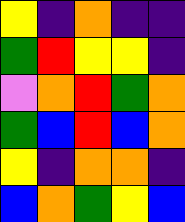[["yellow", "indigo", "orange", "indigo", "indigo"], ["green", "red", "yellow", "yellow", "indigo"], ["violet", "orange", "red", "green", "orange"], ["green", "blue", "red", "blue", "orange"], ["yellow", "indigo", "orange", "orange", "indigo"], ["blue", "orange", "green", "yellow", "blue"]]